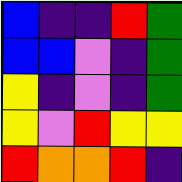[["blue", "indigo", "indigo", "red", "green"], ["blue", "blue", "violet", "indigo", "green"], ["yellow", "indigo", "violet", "indigo", "green"], ["yellow", "violet", "red", "yellow", "yellow"], ["red", "orange", "orange", "red", "indigo"]]